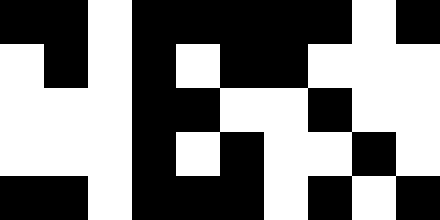[["black", "black", "white", "black", "black", "black", "black", "black", "white", "black"], ["white", "black", "white", "black", "white", "black", "black", "white", "white", "white"], ["white", "white", "white", "black", "black", "white", "white", "black", "white", "white"], ["white", "white", "white", "black", "white", "black", "white", "white", "black", "white"], ["black", "black", "white", "black", "black", "black", "white", "black", "white", "black"]]